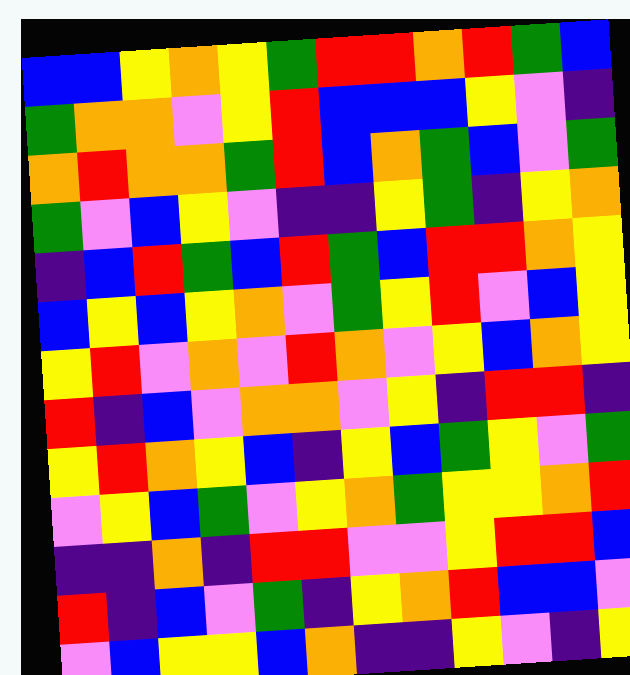[["blue", "blue", "yellow", "orange", "yellow", "green", "red", "red", "orange", "red", "green", "blue"], ["green", "orange", "orange", "violet", "yellow", "red", "blue", "blue", "blue", "yellow", "violet", "indigo"], ["orange", "red", "orange", "orange", "green", "red", "blue", "orange", "green", "blue", "violet", "green"], ["green", "violet", "blue", "yellow", "violet", "indigo", "indigo", "yellow", "green", "indigo", "yellow", "orange"], ["indigo", "blue", "red", "green", "blue", "red", "green", "blue", "red", "red", "orange", "yellow"], ["blue", "yellow", "blue", "yellow", "orange", "violet", "green", "yellow", "red", "violet", "blue", "yellow"], ["yellow", "red", "violet", "orange", "violet", "red", "orange", "violet", "yellow", "blue", "orange", "yellow"], ["red", "indigo", "blue", "violet", "orange", "orange", "violet", "yellow", "indigo", "red", "red", "indigo"], ["yellow", "red", "orange", "yellow", "blue", "indigo", "yellow", "blue", "green", "yellow", "violet", "green"], ["violet", "yellow", "blue", "green", "violet", "yellow", "orange", "green", "yellow", "yellow", "orange", "red"], ["indigo", "indigo", "orange", "indigo", "red", "red", "violet", "violet", "yellow", "red", "red", "blue"], ["red", "indigo", "blue", "violet", "green", "indigo", "yellow", "orange", "red", "blue", "blue", "violet"], ["violet", "blue", "yellow", "yellow", "blue", "orange", "indigo", "indigo", "yellow", "violet", "indigo", "yellow"]]